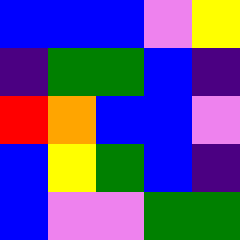[["blue", "blue", "blue", "violet", "yellow"], ["indigo", "green", "green", "blue", "indigo"], ["red", "orange", "blue", "blue", "violet"], ["blue", "yellow", "green", "blue", "indigo"], ["blue", "violet", "violet", "green", "green"]]